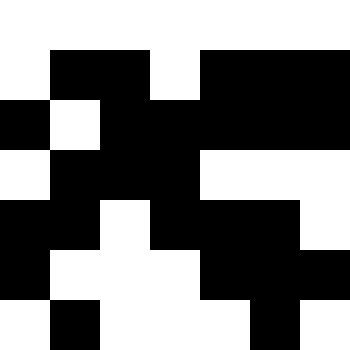[["white", "white", "white", "white", "white", "white", "white"], ["white", "black", "black", "white", "black", "black", "black"], ["black", "white", "black", "black", "black", "black", "black"], ["white", "black", "black", "black", "white", "white", "white"], ["black", "black", "white", "black", "black", "black", "white"], ["black", "white", "white", "white", "black", "black", "black"], ["white", "black", "white", "white", "white", "black", "white"]]